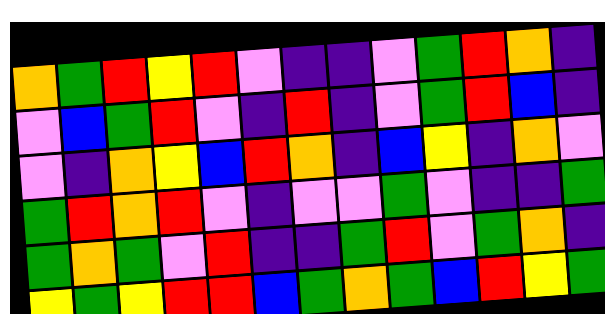[["orange", "green", "red", "yellow", "red", "violet", "indigo", "indigo", "violet", "green", "red", "orange", "indigo"], ["violet", "blue", "green", "red", "violet", "indigo", "red", "indigo", "violet", "green", "red", "blue", "indigo"], ["violet", "indigo", "orange", "yellow", "blue", "red", "orange", "indigo", "blue", "yellow", "indigo", "orange", "violet"], ["green", "red", "orange", "red", "violet", "indigo", "violet", "violet", "green", "violet", "indigo", "indigo", "green"], ["green", "orange", "green", "violet", "red", "indigo", "indigo", "green", "red", "violet", "green", "orange", "indigo"], ["yellow", "green", "yellow", "red", "red", "blue", "green", "orange", "green", "blue", "red", "yellow", "green"]]